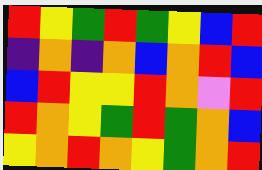[["red", "yellow", "green", "red", "green", "yellow", "blue", "red"], ["indigo", "orange", "indigo", "orange", "blue", "orange", "red", "blue"], ["blue", "red", "yellow", "yellow", "red", "orange", "violet", "red"], ["red", "orange", "yellow", "green", "red", "green", "orange", "blue"], ["yellow", "orange", "red", "orange", "yellow", "green", "orange", "red"]]